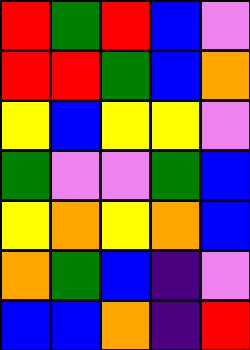[["red", "green", "red", "blue", "violet"], ["red", "red", "green", "blue", "orange"], ["yellow", "blue", "yellow", "yellow", "violet"], ["green", "violet", "violet", "green", "blue"], ["yellow", "orange", "yellow", "orange", "blue"], ["orange", "green", "blue", "indigo", "violet"], ["blue", "blue", "orange", "indigo", "red"]]